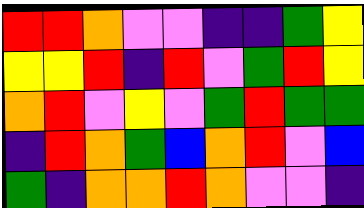[["red", "red", "orange", "violet", "violet", "indigo", "indigo", "green", "yellow"], ["yellow", "yellow", "red", "indigo", "red", "violet", "green", "red", "yellow"], ["orange", "red", "violet", "yellow", "violet", "green", "red", "green", "green"], ["indigo", "red", "orange", "green", "blue", "orange", "red", "violet", "blue"], ["green", "indigo", "orange", "orange", "red", "orange", "violet", "violet", "indigo"]]